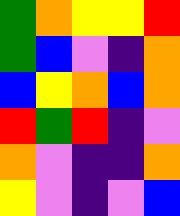[["green", "orange", "yellow", "yellow", "red"], ["green", "blue", "violet", "indigo", "orange"], ["blue", "yellow", "orange", "blue", "orange"], ["red", "green", "red", "indigo", "violet"], ["orange", "violet", "indigo", "indigo", "orange"], ["yellow", "violet", "indigo", "violet", "blue"]]